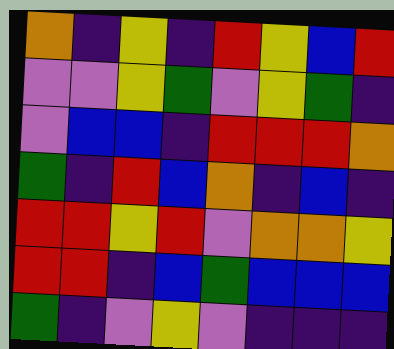[["orange", "indigo", "yellow", "indigo", "red", "yellow", "blue", "red"], ["violet", "violet", "yellow", "green", "violet", "yellow", "green", "indigo"], ["violet", "blue", "blue", "indigo", "red", "red", "red", "orange"], ["green", "indigo", "red", "blue", "orange", "indigo", "blue", "indigo"], ["red", "red", "yellow", "red", "violet", "orange", "orange", "yellow"], ["red", "red", "indigo", "blue", "green", "blue", "blue", "blue"], ["green", "indigo", "violet", "yellow", "violet", "indigo", "indigo", "indigo"]]